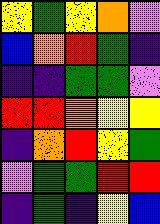[["yellow", "green", "yellow", "orange", "violet"], ["blue", "orange", "red", "green", "indigo"], ["indigo", "indigo", "green", "green", "violet"], ["red", "red", "orange", "yellow", "yellow"], ["indigo", "orange", "red", "yellow", "green"], ["violet", "green", "green", "red", "red"], ["indigo", "green", "indigo", "yellow", "blue"]]